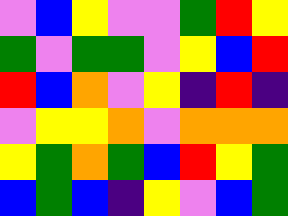[["violet", "blue", "yellow", "violet", "violet", "green", "red", "yellow"], ["green", "violet", "green", "green", "violet", "yellow", "blue", "red"], ["red", "blue", "orange", "violet", "yellow", "indigo", "red", "indigo"], ["violet", "yellow", "yellow", "orange", "violet", "orange", "orange", "orange"], ["yellow", "green", "orange", "green", "blue", "red", "yellow", "green"], ["blue", "green", "blue", "indigo", "yellow", "violet", "blue", "green"]]